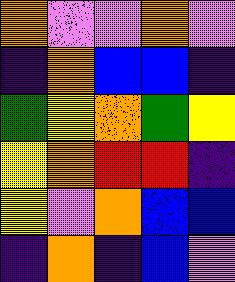[["orange", "violet", "violet", "orange", "violet"], ["indigo", "orange", "blue", "blue", "indigo"], ["green", "yellow", "orange", "green", "yellow"], ["yellow", "orange", "red", "red", "indigo"], ["yellow", "violet", "orange", "blue", "blue"], ["indigo", "orange", "indigo", "blue", "violet"]]